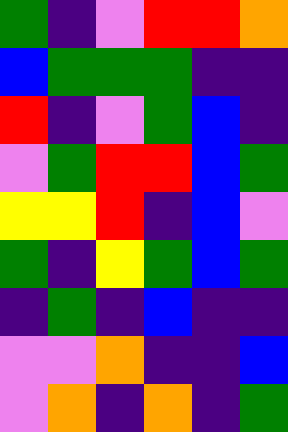[["green", "indigo", "violet", "red", "red", "orange"], ["blue", "green", "green", "green", "indigo", "indigo"], ["red", "indigo", "violet", "green", "blue", "indigo"], ["violet", "green", "red", "red", "blue", "green"], ["yellow", "yellow", "red", "indigo", "blue", "violet"], ["green", "indigo", "yellow", "green", "blue", "green"], ["indigo", "green", "indigo", "blue", "indigo", "indigo"], ["violet", "violet", "orange", "indigo", "indigo", "blue"], ["violet", "orange", "indigo", "orange", "indigo", "green"]]